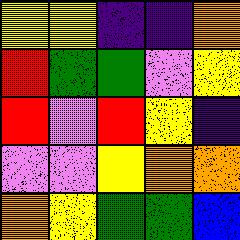[["yellow", "yellow", "indigo", "indigo", "orange"], ["red", "green", "green", "violet", "yellow"], ["red", "violet", "red", "yellow", "indigo"], ["violet", "violet", "yellow", "orange", "orange"], ["orange", "yellow", "green", "green", "blue"]]